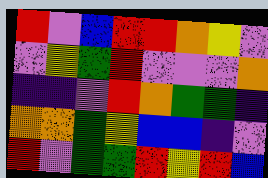[["red", "violet", "blue", "red", "red", "orange", "yellow", "violet"], ["violet", "yellow", "green", "red", "violet", "violet", "violet", "orange"], ["indigo", "indigo", "violet", "red", "orange", "green", "green", "indigo"], ["orange", "orange", "green", "yellow", "blue", "blue", "indigo", "violet"], ["red", "violet", "green", "green", "red", "yellow", "red", "blue"]]